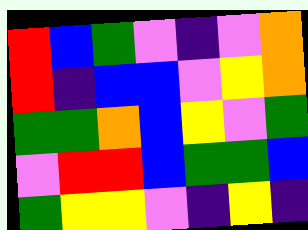[["red", "blue", "green", "violet", "indigo", "violet", "orange"], ["red", "indigo", "blue", "blue", "violet", "yellow", "orange"], ["green", "green", "orange", "blue", "yellow", "violet", "green"], ["violet", "red", "red", "blue", "green", "green", "blue"], ["green", "yellow", "yellow", "violet", "indigo", "yellow", "indigo"]]